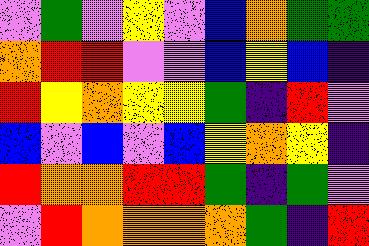[["violet", "green", "violet", "yellow", "violet", "blue", "orange", "green", "green"], ["orange", "red", "red", "violet", "violet", "blue", "yellow", "blue", "indigo"], ["red", "yellow", "orange", "yellow", "yellow", "green", "indigo", "red", "violet"], ["blue", "violet", "blue", "violet", "blue", "yellow", "orange", "yellow", "indigo"], ["red", "orange", "orange", "red", "red", "green", "indigo", "green", "violet"], ["violet", "red", "orange", "orange", "orange", "orange", "green", "indigo", "red"]]